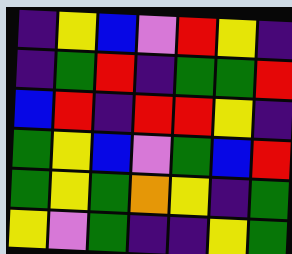[["indigo", "yellow", "blue", "violet", "red", "yellow", "indigo"], ["indigo", "green", "red", "indigo", "green", "green", "red"], ["blue", "red", "indigo", "red", "red", "yellow", "indigo"], ["green", "yellow", "blue", "violet", "green", "blue", "red"], ["green", "yellow", "green", "orange", "yellow", "indigo", "green"], ["yellow", "violet", "green", "indigo", "indigo", "yellow", "green"]]